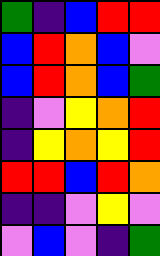[["green", "indigo", "blue", "red", "red"], ["blue", "red", "orange", "blue", "violet"], ["blue", "red", "orange", "blue", "green"], ["indigo", "violet", "yellow", "orange", "red"], ["indigo", "yellow", "orange", "yellow", "red"], ["red", "red", "blue", "red", "orange"], ["indigo", "indigo", "violet", "yellow", "violet"], ["violet", "blue", "violet", "indigo", "green"]]